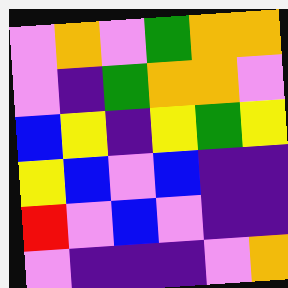[["violet", "orange", "violet", "green", "orange", "orange"], ["violet", "indigo", "green", "orange", "orange", "violet"], ["blue", "yellow", "indigo", "yellow", "green", "yellow"], ["yellow", "blue", "violet", "blue", "indigo", "indigo"], ["red", "violet", "blue", "violet", "indigo", "indigo"], ["violet", "indigo", "indigo", "indigo", "violet", "orange"]]